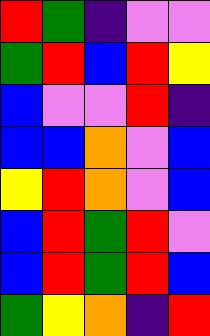[["red", "green", "indigo", "violet", "violet"], ["green", "red", "blue", "red", "yellow"], ["blue", "violet", "violet", "red", "indigo"], ["blue", "blue", "orange", "violet", "blue"], ["yellow", "red", "orange", "violet", "blue"], ["blue", "red", "green", "red", "violet"], ["blue", "red", "green", "red", "blue"], ["green", "yellow", "orange", "indigo", "red"]]